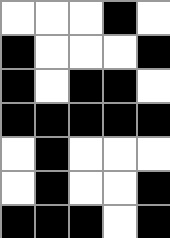[["white", "white", "white", "black", "white"], ["black", "white", "white", "white", "black"], ["black", "white", "black", "black", "white"], ["black", "black", "black", "black", "black"], ["white", "black", "white", "white", "white"], ["white", "black", "white", "white", "black"], ["black", "black", "black", "white", "black"]]